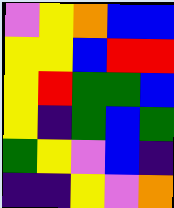[["violet", "yellow", "orange", "blue", "blue"], ["yellow", "yellow", "blue", "red", "red"], ["yellow", "red", "green", "green", "blue"], ["yellow", "indigo", "green", "blue", "green"], ["green", "yellow", "violet", "blue", "indigo"], ["indigo", "indigo", "yellow", "violet", "orange"]]